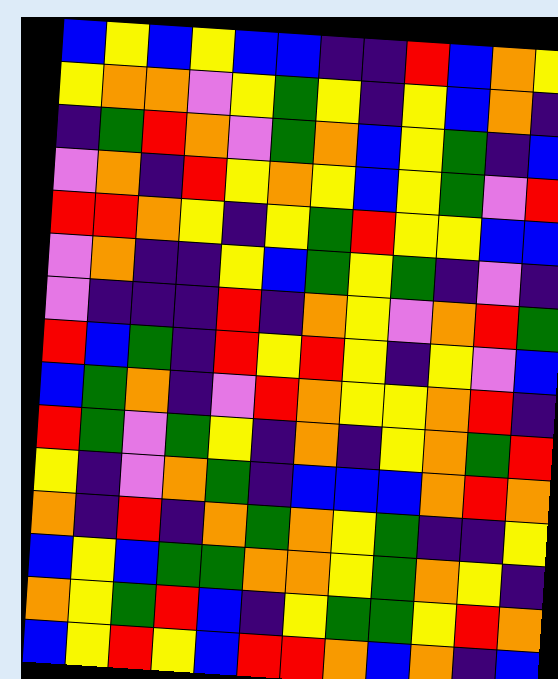[["blue", "yellow", "blue", "yellow", "blue", "blue", "indigo", "indigo", "red", "blue", "orange", "yellow"], ["yellow", "orange", "orange", "violet", "yellow", "green", "yellow", "indigo", "yellow", "blue", "orange", "indigo"], ["indigo", "green", "red", "orange", "violet", "green", "orange", "blue", "yellow", "green", "indigo", "blue"], ["violet", "orange", "indigo", "red", "yellow", "orange", "yellow", "blue", "yellow", "green", "violet", "red"], ["red", "red", "orange", "yellow", "indigo", "yellow", "green", "red", "yellow", "yellow", "blue", "blue"], ["violet", "orange", "indigo", "indigo", "yellow", "blue", "green", "yellow", "green", "indigo", "violet", "indigo"], ["violet", "indigo", "indigo", "indigo", "red", "indigo", "orange", "yellow", "violet", "orange", "red", "green"], ["red", "blue", "green", "indigo", "red", "yellow", "red", "yellow", "indigo", "yellow", "violet", "blue"], ["blue", "green", "orange", "indigo", "violet", "red", "orange", "yellow", "yellow", "orange", "red", "indigo"], ["red", "green", "violet", "green", "yellow", "indigo", "orange", "indigo", "yellow", "orange", "green", "red"], ["yellow", "indigo", "violet", "orange", "green", "indigo", "blue", "blue", "blue", "orange", "red", "orange"], ["orange", "indigo", "red", "indigo", "orange", "green", "orange", "yellow", "green", "indigo", "indigo", "yellow"], ["blue", "yellow", "blue", "green", "green", "orange", "orange", "yellow", "green", "orange", "yellow", "indigo"], ["orange", "yellow", "green", "red", "blue", "indigo", "yellow", "green", "green", "yellow", "red", "orange"], ["blue", "yellow", "red", "yellow", "blue", "red", "red", "orange", "blue", "orange", "indigo", "blue"]]